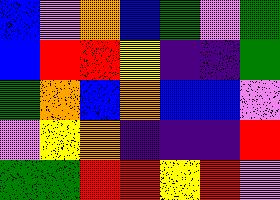[["blue", "violet", "orange", "blue", "green", "violet", "green"], ["blue", "red", "red", "yellow", "indigo", "indigo", "green"], ["green", "orange", "blue", "orange", "blue", "blue", "violet"], ["violet", "yellow", "orange", "indigo", "indigo", "indigo", "red"], ["green", "green", "red", "red", "yellow", "red", "violet"]]